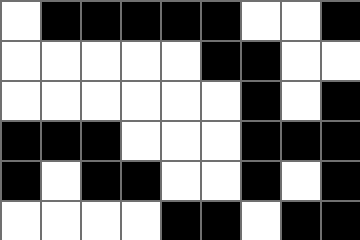[["white", "black", "black", "black", "black", "black", "white", "white", "black"], ["white", "white", "white", "white", "white", "black", "black", "white", "white"], ["white", "white", "white", "white", "white", "white", "black", "white", "black"], ["black", "black", "black", "white", "white", "white", "black", "black", "black"], ["black", "white", "black", "black", "white", "white", "black", "white", "black"], ["white", "white", "white", "white", "black", "black", "white", "black", "black"]]